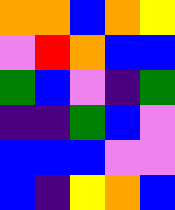[["orange", "orange", "blue", "orange", "yellow"], ["violet", "red", "orange", "blue", "blue"], ["green", "blue", "violet", "indigo", "green"], ["indigo", "indigo", "green", "blue", "violet"], ["blue", "blue", "blue", "violet", "violet"], ["blue", "indigo", "yellow", "orange", "blue"]]